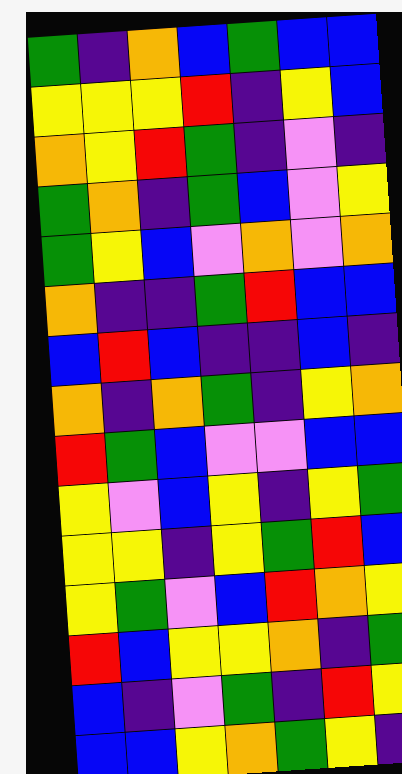[["green", "indigo", "orange", "blue", "green", "blue", "blue"], ["yellow", "yellow", "yellow", "red", "indigo", "yellow", "blue"], ["orange", "yellow", "red", "green", "indigo", "violet", "indigo"], ["green", "orange", "indigo", "green", "blue", "violet", "yellow"], ["green", "yellow", "blue", "violet", "orange", "violet", "orange"], ["orange", "indigo", "indigo", "green", "red", "blue", "blue"], ["blue", "red", "blue", "indigo", "indigo", "blue", "indigo"], ["orange", "indigo", "orange", "green", "indigo", "yellow", "orange"], ["red", "green", "blue", "violet", "violet", "blue", "blue"], ["yellow", "violet", "blue", "yellow", "indigo", "yellow", "green"], ["yellow", "yellow", "indigo", "yellow", "green", "red", "blue"], ["yellow", "green", "violet", "blue", "red", "orange", "yellow"], ["red", "blue", "yellow", "yellow", "orange", "indigo", "green"], ["blue", "indigo", "violet", "green", "indigo", "red", "yellow"], ["blue", "blue", "yellow", "orange", "green", "yellow", "indigo"]]